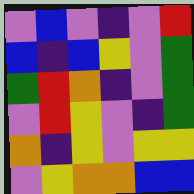[["violet", "blue", "violet", "indigo", "violet", "red"], ["blue", "indigo", "blue", "yellow", "violet", "green"], ["green", "red", "orange", "indigo", "violet", "green"], ["violet", "red", "yellow", "violet", "indigo", "green"], ["orange", "indigo", "yellow", "violet", "yellow", "yellow"], ["violet", "yellow", "orange", "orange", "blue", "blue"]]